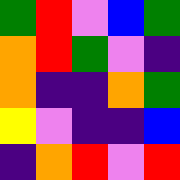[["green", "red", "violet", "blue", "green"], ["orange", "red", "green", "violet", "indigo"], ["orange", "indigo", "indigo", "orange", "green"], ["yellow", "violet", "indigo", "indigo", "blue"], ["indigo", "orange", "red", "violet", "red"]]